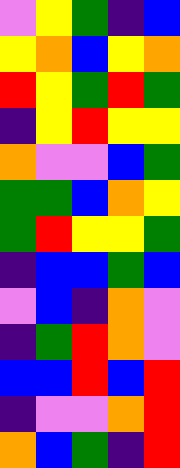[["violet", "yellow", "green", "indigo", "blue"], ["yellow", "orange", "blue", "yellow", "orange"], ["red", "yellow", "green", "red", "green"], ["indigo", "yellow", "red", "yellow", "yellow"], ["orange", "violet", "violet", "blue", "green"], ["green", "green", "blue", "orange", "yellow"], ["green", "red", "yellow", "yellow", "green"], ["indigo", "blue", "blue", "green", "blue"], ["violet", "blue", "indigo", "orange", "violet"], ["indigo", "green", "red", "orange", "violet"], ["blue", "blue", "red", "blue", "red"], ["indigo", "violet", "violet", "orange", "red"], ["orange", "blue", "green", "indigo", "red"]]